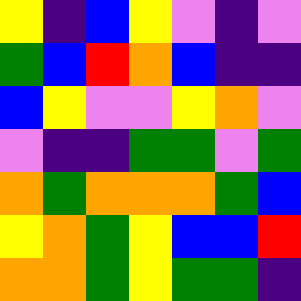[["yellow", "indigo", "blue", "yellow", "violet", "indigo", "violet"], ["green", "blue", "red", "orange", "blue", "indigo", "indigo"], ["blue", "yellow", "violet", "violet", "yellow", "orange", "violet"], ["violet", "indigo", "indigo", "green", "green", "violet", "green"], ["orange", "green", "orange", "orange", "orange", "green", "blue"], ["yellow", "orange", "green", "yellow", "blue", "blue", "red"], ["orange", "orange", "green", "yellow", "green", "green", "indigo"]]